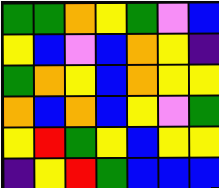[["green", "green", "orange", "yellow", "green", "violet", "blue"], ["yellow", "blue", "violet", "blue", "orange", "yellow", "indigo"], ["green", "orange", "yellow", "blue", "orange", "yellow", "yellow"], ["orange", "blue", "orange", "blue", "yellow", "violet", "green"], ["yellow", "red", "green", "yellow", "blue", "yellow", "yellow"], ["indigo", "yellow", "red", "green", "blue", "blue", "blue"]]